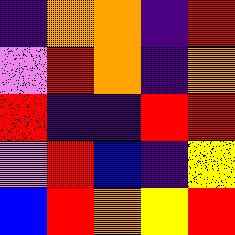[["indigo", "orange", "orange", "indigo", "red"], ["violet", "red", "orange", "indigo", "orange"], ["red", "indigo", "indigo", "red", "red"], ["violet", "red", "blue", "indigo", "yellow"], ["blue", "red", "orange", "yellow", "red"]]